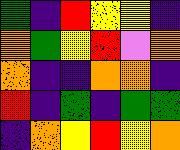[["green", "indigo", "red", "yellow", "yellow", "indigo"], ["orange", "green", "yellow", "red", "violet", "orange"], ["orange", "indigo", "indigo", "orange", "orange", "indigo"], ["red", "indigo", "green", "indigo", "green", "green"], ["indigo", "orange", "yellow", "red", "yellow", "orange"]]